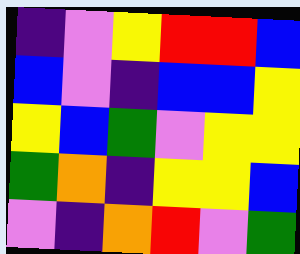[["indigo", "violet", "yellow", "red", "red", "blue"], ["blue", "violet", "indigo", "blue", "blue", "yellow"], ["yellow", "blue", "green", "violet", "yellow", "yellow"], ["green", "orange", "indigo", "yellow", "yellow", "blue"], ["violet", "indigo", "orange", "red", "violet", "green"]]